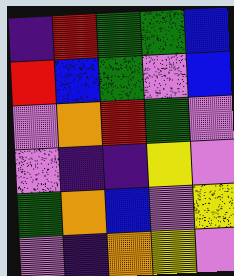[["indigo", "red", "green", "green", "blue"], ["red", "blue", "green", "violet", "blue"], ["violet", "orange", "red", "green", "violet"], ["violet", "indigo", "indigo", "yellow", "violet"], ["green", "orange", "blue", "violet", "yellow"], ["violet", "indigo", "orange", "yellow", "violet"]]